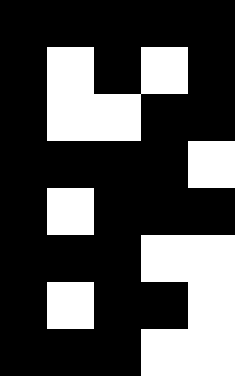[["black", "black", "black", "black", "black"], ["black", "white", "black", "white", "black"], ["black", "white", "white", "black", "black"], ["black", "black", "black", "black", "white"], ["black", "white", "black", "black", "black"], ["black", "black", "black", "white", "white"], ["black", "white", "black", "black", "white"], ["black", "black", "black", "white", "white"]]